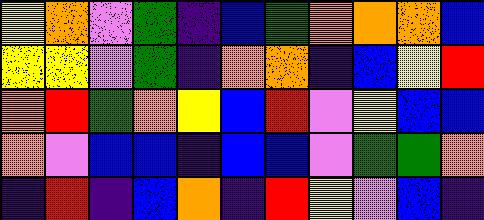[["yellow", "orange", "violet", "green", "indigo", "blue", "green", "orange", "orange", "orange", "blue"], ["yellow", "yellow", "violet", "green", "indigo", "orange", "orange", "indigo", "blue", "yellow", "red"], ["orange", "red", "green", "orange", "yellow", "blue", "red", "violet", "yellow", "blue", "blue"], ["orange", "violet", "blue", "blue", "indigo", "blue", "blue", "violet", "green", "green", "orange"], ["indigo", "red", "indigo", "blue", "orange", "indigo", "red", "yellow", "violet", "blue", "indigo"]]